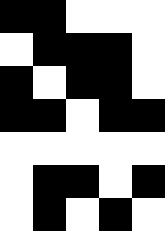[["black", "black", "white", "white", "white"], ["white", "black", "black", "black", "white"], ["black", "white", "black", "black", "white"], ["black", "black", "white", "black", "black"], ["white", "white", "white", "white", "white"], ["white", "black", "black", "white", "black"], ["white", "black", "white", "black", "white"]]